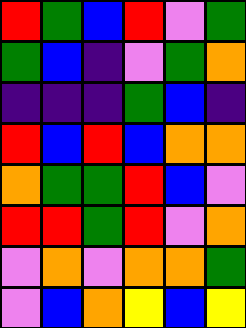[["red", "green", "blue", "red", "violet", "green"], ["green", "blue", "indigo", "violet", "green", "orange"], ["indigo", "indigo", "indigo", "green", "blue", "indigo"], ["red", "blue", "red", "blue", "orange", "orange"], ["orange", "green", "green", "red", "blue", "violet"], ["red", "red", "green", "red", "violet", "orange"], ["violet", "orange", "violet", "orange", "orange", "green"], ["violet", "blue", "orange", "yellow", "blue", "yellow"]]